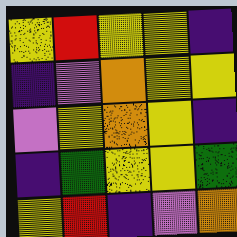[["yellow", "red", "yellow", "yellow", "indigo"], ["indigo", "violet", "orange", "yellow", "yellow"], ["violet", "yellow", "orange", "yellow", "indigo"], ["indigo", "green", "yellow", "yellow", "green"], ["yellow", "red", "indigo", "violet", "orange"]]